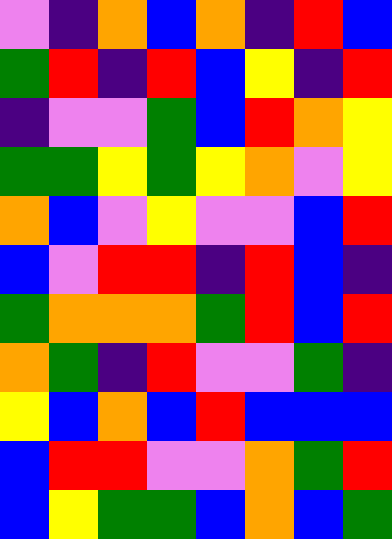[["violet", "indigo", "orange", "blue", "orange", "indigo", "red", "blue"], ["green", "red", "indigo", "red", "blue", "yellow", "indigo", "red"], ["indigo", "violet", "violet", "green", "blue", "red", "orange", "yellow"], ["green", "green", "yellow", "green", "yellow", "orange", "violet", "yellow"], ["orange", "blue", "violet", "yellow", "violet", "violet", "blue", "red"], ["blue", "violet", "red", "red", "indigo", "red", "blue", "indigo"], ["green", "orange", "orange", "orange", "green", "red", "blue", "red"], ["orange", "green", "indigo", "red", "violet", "violet", "green", "indigo"], ["yellow", "blue", "orange", "blue", "red", "blue", "blue", "blue"], ["blue", "red", "red", "violet", "violet", "orange", "green", "red"], ["blue", "yellow", "green", "green", "blue", "orange", "blue", "green"]]